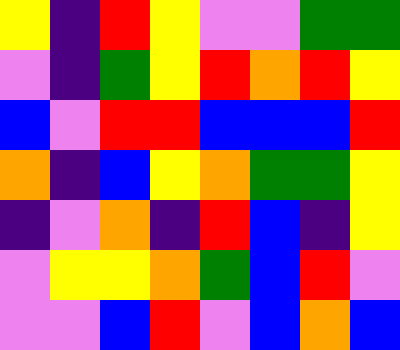[["yellow", "indigo", "red", "yellow", "violet", "violet", "green", "green"], ["violet", "indigo", "green", "yellow", "red", "orange", "red", "yellow"], ["blue", "violet", "red", "red", "blue", "blue", "blue", "red"], ["orange", "indigo", "blue", "yellow", "orange", "green", "green", "yellow"], ["indigo", "violet", "orange", "indigo", "red", "blue", "indigo", "yellow"], ["violet", "yellow", "yellow", "orange", "green", "blue", "red", "violet"], ["violet", "violet", "blue", "red", "violet", "blue", "orange", "blue"]]